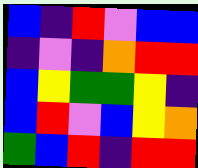[["blue", "indigo", "red", "violet", "blue", "blue"], ["indigo", "violet", "indigo", "orange", "red", "red"], ["blue", "yellow", "green", "green", "yellow", "indigo"], ["blue", "red", "violet", "blue", "yellow", "orange"], ["green", "blue", "red", "indigo", "red", "red"]]